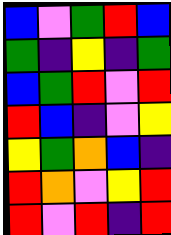[["blue", "violet", "green", "red", "blue"], ["green", "indigo", "yellow", "indigo", "green"], ["blue", "green", "red", "violet", "red"], ["red", "blue", "indigo", "violet", "yellow"], ["yellow", "green", "orange", "blue", "indigo"], ["red", "orange", "violet", "yellow", "red"], ["red", "violet", "red", "indigo", "red"]]